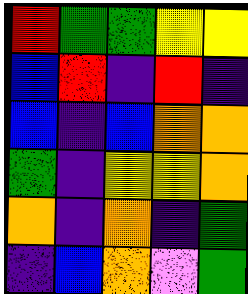[["red", "green", "green", "yellow", "yellow"], ["blue", "red", "indigo", "red", "indigo"], ["blue", "indigo", "blue", "orange", "orange"], ["green", "indigo", "yellow", "yellow", "orange"], ["orange", "indigo", "orange", "indigo", "green"], ["indigo", "blue", "orange", "violet", "green"]]